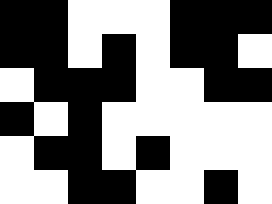[["black", "black", "white", "white", "white", "black", "black", "black"], ["black", "black", "white", "black", "white", "black", "black", "white"], ["white", "black", "black", "black", "white", "white", "black", "black"], ["black", "white", "black", "white", "white", "white", "white", "white"], ["white", "black", "black", "white", "black", "white", "white", "white"], ["white", "white", "black", "black", "white", "white", "black", "white"]]